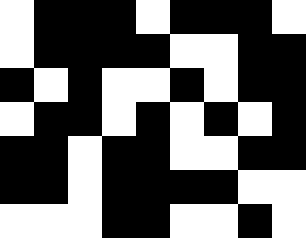[["white", "black", "black", "black", "white", "black", "black", "black", "white"], ["white", "black", "black", "black", "black", "white", "white", "black", "black"], ["black", "white", "black", "white", "white", "black", "white", "black", "black"], ["white", "black", "black", "white", "black", "white", "black", "white", "black"], ["black", "black", "white", "black", "black", "white", "white", "black", "black"], ["black", "black", "white", "black", "black", "black", "black", "white", "white"], ["white", "white", "white", "black", "black", "white", "white", "black", "white"]]